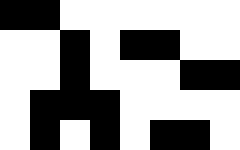[["black", "black", "white", "white", "white", "white", "white", "white"], ["white", "white", "black", "white", "black", "black", "white", "white"], ["white", "white", "black", "white", "white", "white", "black", "black"], ["white", "black", "black", "black", "white", "white", "white", "white"], ["white", "black", "white", "black", "white", "black", "black", "white"]]